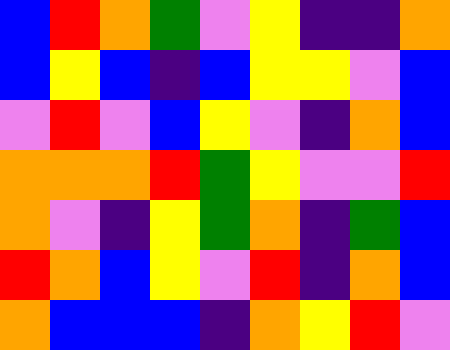[["blue", "red", "orange", "green", "violet", "yellow", "indigo", "indigo", "orange"], ["blue", "yellow", "blue", "indigo", "blue", "yellow", "yellow", "violet", "blue"], ["violet", "red", "violet", "blue", "yellow", "violet", "indigo", "orange", "blue"], ["orange", "orange", "orange", "red", "green", "yellow", "violet", "violet", "red"], ["orange", "violet", "indigo", "yellow", "green", "orange", "indigo", "green", "blue"], ["red", "orange", "blue", "yellow", "violet", "red", "indigo", "orange", "blue"], ["orange", "blue", "blue", "blue", "indigo", "orange", "yellow", "red", "violet"]]